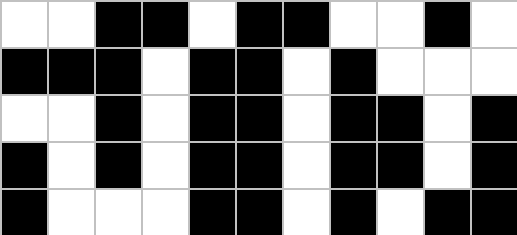[["white", "white", "black", "black", "white", "black", "black", "white", "white", "black", "white"], ["black", "black", "black", "white", "black", "black", "white", "black", "white", "white", "white"], ["white", "white", "black", "white", "black", "black", "white", "black", "black", "white", "black"], ["black", "white", "black", "white", "black", "black", "white", "black", "black", "white", "black"], ["black", "white", "white", "white", "black", "black", "white", "black", "white", "black", "black"]]